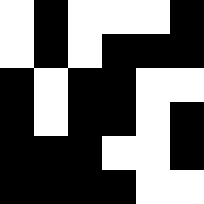[["white", "black", "white", "white", "white", "black"], ["white", "black", "white", "black", "black", "black"], ["black", "white", "black", "black", "white", "white"], ["black", "white", "black", "black", "white", "black"], ["black", "black", "black", "white", "white", "black"], ["black", "black", "black", "black", "white", "white"]]